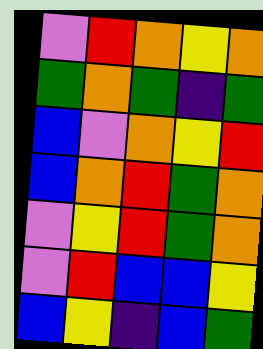[["violet", "red", "orange", "yellow", "orange"], ["green", "orange", "green", "indigo", "green"], ["blue", "violet", "orange", "yellow", "red"], ["blue", "orange", "red", "green", "orange"], ["violet", "yellow", "red", "green", "orange"], ["violet", "red", "blue", "blue", "yellow"], ["blue", "yellow", "indigo", "blue", "green"]]